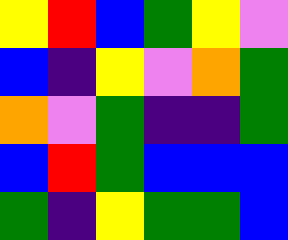[["yellow", "red", "blue", "green", "yellow", "violet"], ["blue", "indigo", "yellow", "violet", "orange", "green"], ["orange", "violet", "green", "indigo", "indigo", "green"], ["blue", "red", "green", "blue", "blue", "blue"], ["green", "indigo", "yellow", "green", "green", "blue"]]